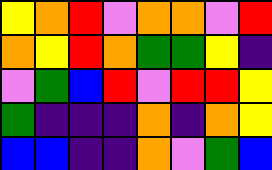[["yellow", "orange", "red", "violet", "orange", "orange", "violet", "red"], ["orange", "yellow", "red", "orange", "green", "green", "yellow", "indigo"], ["violet", "green", "blue", "red", "violet", "red", "red", "yellow"], ["green", "indigo", "indigo", "indigo", "orange", "indigo", "orange", "yellow"], ["blue", "blue", "indigo", "indigo", "orange", "violet", "green", "blue"]]